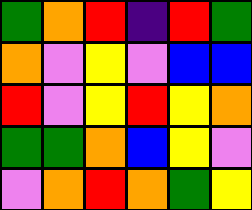[["green", "orange", "red", "indigo", "red", "green"], ["orange", "violet", "yellow", "violet", "blue", "blue"], ["red", "violet", "yellow", "red", "yellow", "orange"], ["green", "green", "orange", "blue", "yellow", "violet"], ["violet", "orange", "red", "orange", "green", "yellow"]]